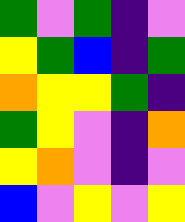[["green", "violet", "green", "indigo", "violet"], ["yellow", "green", "blue", "indigo", "green"], ["orange", "yellow", "yellow", "green", "indigo"], ["green", "yellow", "violet", "indigo", "orange"], ["yellow", "orange", "violet", "indigo", "violet"], ["blue", "violet", "yellow", "violet", "yellow"]]